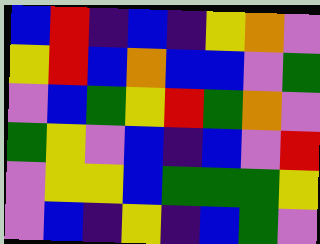[["blue", "red", "indigo", "blue", "indigo", "yellow", "orange", "violet"], ["yellow", "red", "blue", "orange", "blue", "blue", "violet", "green"], ["violet", "blue", "green", "yellow", "red", "green", "orange", "violet"], ["green", "yellow", "violet", "blue", "indigo", "blue", "violet", "red"], ["violet", "yellow", "yellow", "blue", "green", "green", "green", "yellow"], ["violet", "blue", "indigo", "yellow", "indigo", "blue", "green", "violet"]]